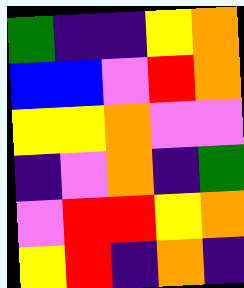[["green", "indigo", "indigo", "yellow", "orange"], ["blue", "blue", "violet", "red", "orange"], ["yellow", "yellow", "orange", "violet", "violet"], ["indigo", "violet", "orange", "indigo", "green"], ["violet", "red", "red", "yellow", "orange"], ["yellow", "red", "indigo", "orange", "indigo"]]